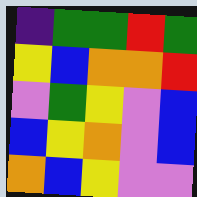[["indigo", "green", "green", "red", "green"], ["yellow", "blue", "orange", "orange", "red"], ["violet", "green", "yellow", "violet", "blue"], ["blue", "yellow", "orange", "violet", "blue"], ["orange", "blue", "yellow", "violet", "violet"]]